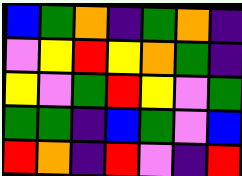[["blue", "green", "orange", "indigo", "green", "orange", "indigo"], ["violet", "yellow", "red", "yellow", "orange", "green", "indigo"], ["yellow", "violet", "green", "red", "yellow", "violet", "green"], ["green", "green", "indigo", "blue", "green", "violet", "blue"], ["red", "orange", "indigo", "red", "violet", "indigo", "red"]]